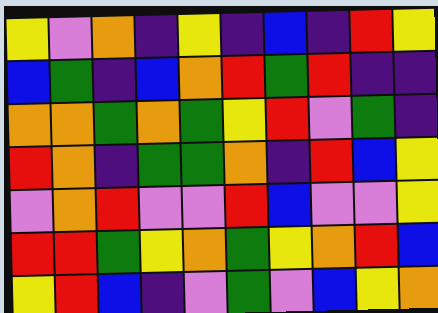[["yellow", "violet", "orange", "indigo", "yellow", "indigo", "blue", "indigo", "red", "yellow"], ["blue", "green", "indigo", "blue", "orange", "red", "green", "red", "indigo", "indigo"], ["orange", "orange", "green", "orange", "green", "yellow", "red", "violet", "green", "indigo"], ["red", "orange", "indigo", "green", "green", "orange", "indigo", "red", "blue", "yellow"], ["violet", "orange", "red", "violet", "violet", "red", "blue", "violet", "violet", "yellow"], ["red", "red", "green", "yellow", "orange", "green", "yellow", "orange", "red", "blue"], ["yellow", "red", "blue", "indigo", "violet", "green", "violet", "blue", "yellow", "orange"]]